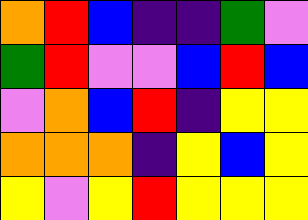[["orange", "red", "blue", "indigo", "indigo", "green", "violet"], ["green", "red", "violet", "violet", "blue", "red", "blue"], ["violet", "orange", "blue", "red", "indigo", "yellow", "yellow"], ["orange", "orange", "orange", "indigo", "yellow", "blue", "yellow"], ["yellow", "violet", "yellow", "red", "yellow", "yellow", "yellow"]]